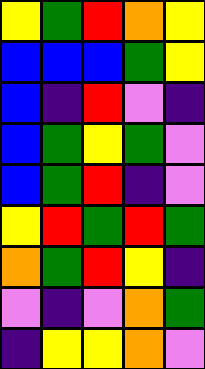[["yellow", "green", "red", "orange", "yellow"], ["blue", "blue", "blue", "green", "yellow"], ["blue", "indigo", "red", "violet", "indigo"], ["blue", "green", "yellow", "green", "violet"], ["blue", "green", "red", "indigo", "violet"], ["yellow", "red", "green", "red", "green"], ["orange", "green", "red", "yellow", "indigo"], ["violet", "indigo", "violet", "orange", "green"], ["indigo", "yellow", "yellow", "orange", "violet"]]